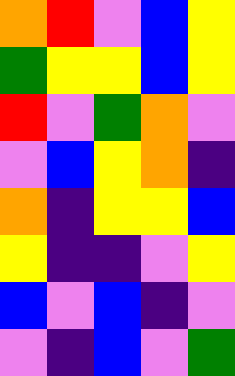[["orange", "red", "violet", "blue", "yellow"], ["green", "yellow", "yellow", "blue", "yellow"], ["red", "violet", "green", "orange", "violet"], ["violet", "blue", "yellow", "orange", "indigo"], ["orange", "indigo", "yellow", "yellow", "blue"], ["yellow", "indigo", "indigo", "violet", "yellow"], ["blue", "violet", "blue", "indigo", "violet"], ["violet", "indigo", "blue", "violet", "green"]]